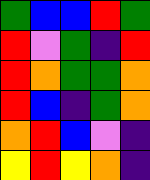[["green", "blue", "blue", "red", "green"], ["red", "violet", "green", "indigo", "red"], ["red", "orange", "green", "green", "orange"], ["red", "blue", "indigo", "green", "orange"], ["orange", "red", "blue", "violet", "indigo"], ["yellow", "red", "yellow", "orange", "indigo"]]